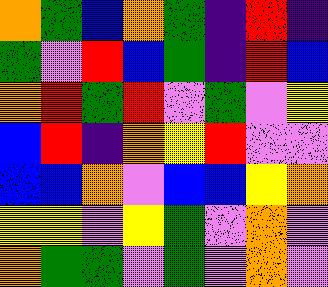[["orange", "green", "blue", "orange", "green", "indigo", "red", "indigo"], ["green", "violet", "red", "blue", "green", "indigo", "red", "blue"], ["orange", "red", "green", "red", "violet", "green", "violet", "yellow"], ["blue", "red", "indigo", "orange", "yellow", "red", "violet", "violet"], ["blue", "blue", "orange", "violet", "blue", "blue", "yellow", "orange"], ["yellow", "yellow", "violet", "yellow", "green", "violet", "orange", "violet"], ["orange", "green", "green", "violet", "green", "violet", "orange", "violet"]]